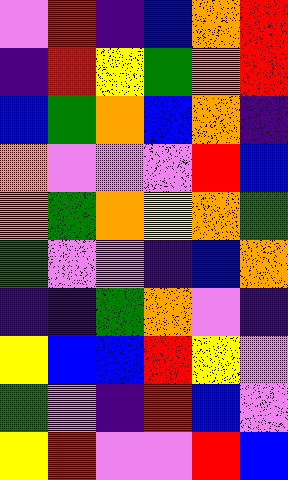[["violet", "red", "indigo", "blue", "orange", "red"], ["indigo", "red", "yellow", "green", "orange", "red"], ["blue", "green", "orange", "blue", "orange", "indigo"], ["orange", "violet", "violet", "violet", "red", "blue"], ["orange", "green", "orange", "yellow", "orange", "green"], ["green", "violet", "violet", "indigo", "blue", "orange"], ["indigo", "indigo", "green", "orange", "violet", "indigo"], ["yellow", "blue", "blue", "red", "yellow", "violet"], ["green", "violet", "indigo", "red", "blue", "violet"], ["yellow", "red", "violet", "violet", "red", "blue"]]